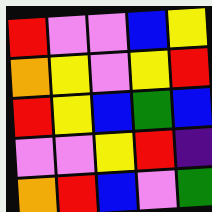[["red", "violet", "violet", "blue", "yellow"], ["orange", "yellow", "violet", "yellow", "red"], ["red", "yellow", "blue", "green", "blue"], ["violet", "violet", "yellow", "red", "indigo"], ["orange", "red", "blue", "violet", "green"]]